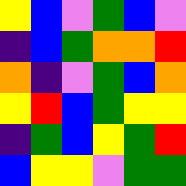[["yellow", "blue", "violet", "green", "blue", "violet"], ["indigo", "blue", "green", "orange", "orange", "red"], ["orange", "indigo", "violet", "green", "blue", "orange"], ["yellow", "red", "blue", "green", "yellow", "yellow"], ["indigo", "green", "blue", "yellow", "green", "red"], ["blue", "yellow", "yellow", "violet", "green", "green"]]